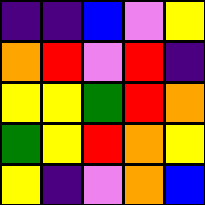[["indigo", "indigo", "blue", "violet", "yellow"], ["orange", "red", "violet", "red", "indigo"], ["yellow", "yellow", "green", "red", "orange"], ["green", "yellow", "red", "orange", "yellow"], ["yellow", "indigo", "violet", "orange", "blue"]]